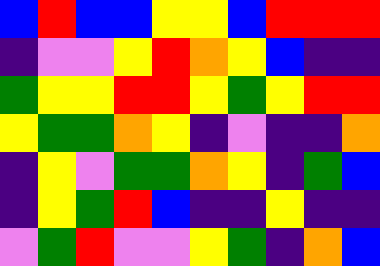[["blue", "red", "blue", "blue", "yellow", "yellow", "blue", "red", "red", "red"], ["indigo", "violet", "violet", "yellow", "red", "orange", "yellow", "blue", "indigo", "indigo"], ["green", "yellow", "yellow", "red", "red", "yellow", "green", "yellow", "red", "red"], ["yellow", "green", "green", "orange", "yellow", "indigo", "violet", "indigo", "indigo", "orange"], ["indigo", "yellow", "violet", "green", "green", "orange", "yellow", "indigo", "green", "blue"], ["indigo", "yellow", "green", "red", "blue", "indigo", "indigo", "yellow", "indigo", "indigo"], ["violet", "green", "red", "violet", "violet", "yellow", "green", "indigo", "orange", "blue"]]